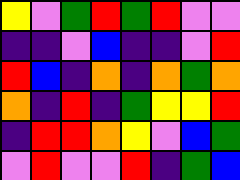[["yellow", "violet", "green", "red", "green", "red", "violet", "violet"], ["indigo", "indigo", "violet", "blue", "indigo", "indigo", "violet", "red"], ["red", "blue", "indigo", "orange", "indigo", "orange", "green", "orange"], ["orange", "indigo", "red", "indigo", "green", "yellow", "yellow", "red"], ["indigo", "red", "red", "orange", "yellow", "violet", "blue", "green"], ["violet", "red", "violet", "violet", "red", "indigo", "green", "blue"]]